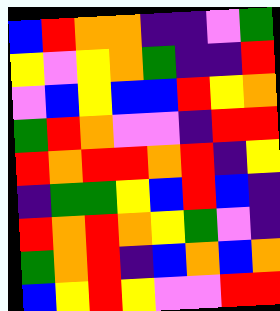[["blue", "red", "orange", "orange", "indigo", "indigo", "violet", "green"], ["yellow", "violet", "yellow", "orange", "green", "indigo", "indigo", "red"], ["violet", "blue", "yellow", "blue", "blue", "red", "yellow", "orange"], ["green", "red", "orange", "violet", "violet", "indigo", "red", "red"], ["red", "orange", "red", "red", "orange", "red", "indigo", "yellow"], ["indigo", "green", "green", "yellow", "blue", "red", "blue", "indigo"], ["red", "orange", "red", "orange", "yellow", "green", "violet", "indigo"], ["green", "orange", "red", "indigo", "blue", "orange", "blue", "orange"], ["blue", "yellow", "red", "yellow", "violet", "violet", "red", "red"]]